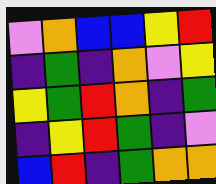[["violet", "orange", "blue", "blue", "yellow", "red"], ["indigo", "green", "indigo", "orange", "violet", "yellow"], ["yellow", "green", "red", "orange", "indigo", "green"], ["indigo", "yellow", "red", "green", "indigo", "violet"], ["blue", "red", "indigo", "green", "orange", "orange"]]